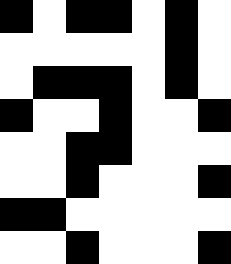[["black", "white", "black", "black", "white", "black", "white"], ["white", "white", "white", "white", "white", "black", "white"], ["white", "black", "black", "black", "white", "black", "white"], ["black", "white", "white", "black", "white", "white", "black"], ["white", "white", "black", "black", "white", "white", "white"], ["white", "white", "black", "white", "white", "white", "black"], ["black", "black", "white", "white", "white", "white", "white"], ["white", "white", "black", "white", "white", "white", "black"]]